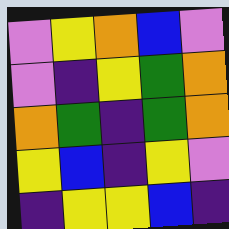[["violet", "yellow", "orange", "blue", "violet"], ["violet", "indigo", "yellow", "green", "orange"], ["orange", "green", "indigo", "green", "orange"], ["yellow", "blue", "indigo", "yellow", "violet"], ["indigo", "yellow", "yellow", "blue", "indigo"]]